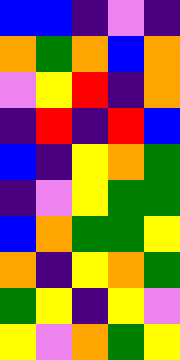[["blue", "blue", "indigo", "violet", "indigo"], ["orange", "green", "orange", "blue", "orange"], ["violet", "yellow", "red", "indigo", "orange"], ["indigo", "red", "indigo", "red", "blue"], ["blue", "indigo", "yellow", "orange", "green"], ["indigo", "violet", "yellow", "green", "green"], ["blue", "orange", "green", "green", "yellow"], ["orange", "indigo", "yellow", "orange", "green"], ["green", "yellow", "indigo", "yellow", "violet"], ["yellow", "violet", "orange", "green", "yellow"]]